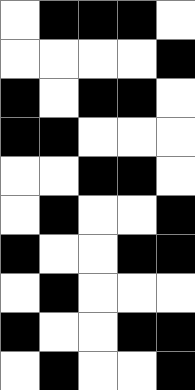[["white", "black", "black", "black", "white"], ["white", "white", "white", "white", "black"], ["black", "white", "black", "black", "white"], ["black", "black", "white", "white", "white"], ["white", "white", "black", "black", "white"], ["white", "black", "white", "white", "black"], ["black", "white", "white", "black", "black"], ["white", "black", "white", "white", "white"], ["black", "white", "white", "black", "black"], ["white", "black", "white", "white", "black"]]